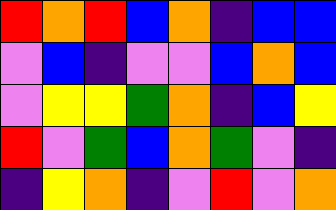[["red", "orange", "red", "blue", "orange", "indigo", "blue", "blue"], ["violet", "blue", "indigo", "violet", "violet", "blue", "orange", "blue"], ["violet", "yellow", "yellow", "green", "orange", "indigo", "blue", "yellow"], ["red", "violet", "green", "blue", "orange", "green", "violet", "indigo"], ["indigo", "yellow", "orange", "indigo", "violet", "red", "violet", "orange"]]